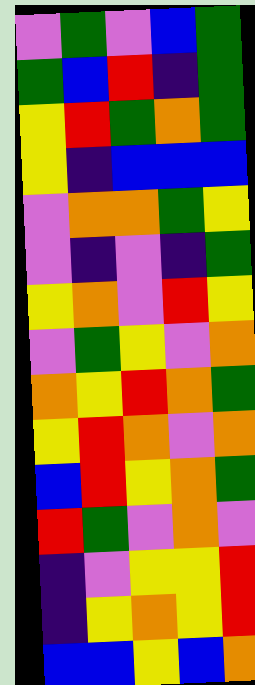[["violet", "green", "violet", "blue", "green"], ["green", "blue", "red", "indigo", "green"], ["yellow", "red", "green", "orange", "green"], ["yellow", "indigo", "blue", "blue", "blue"], ["violet", "orange", "orange", "green", "yellow"], ["violet", "indigo", "violet", "indigo", "green"], ["yellow", "orange", "violet", "red", "yellow"], ["violet", "green", "yellow", "violet", "orange"], ["orange", "yellow", "red", "orange", "green"], ["yellow", "red", "orange", "violet", "orange"], ["blue", "red", "yellow", "orange", "green"], ["red", "green", "violet", "orange", "violet"], ["indigo", "violet", "yellow", "yellow", "red"], ["indigo", "yellow", "orange", "yellow", "red"], ["blue", "blue", "yellow", "blue", "orange"]]